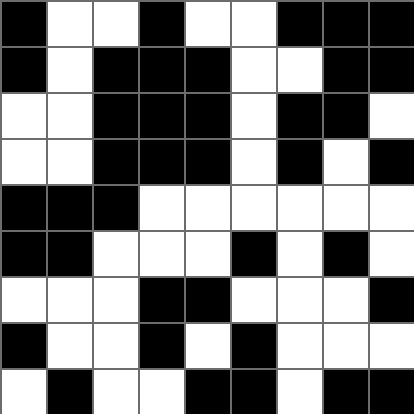[["black", "white", "white", "black", "white", "white", "black", "black", "black"], ["black", "white", "black", "black", "black", "white", "white", "black", "black"], ["white", "white", "black", "black", "black", "white", "black", "black", "white"], ["white", "white", "black", "black", "black", "white", "black", "white", "black"], ["black", "black", "black", "white", "white", "white", "white", "white", "white"], ["black", "black", "white", "white", "white", "black", "white", "black", "white"], ["white", "white", "white", "black", "black", "white", "white", "white", "black"], ["black", "white", "white", "black", "white", "black", "white", "white", "white"], ["white", "black", "white", "white", "black", "black", "white", "black", "black"]]